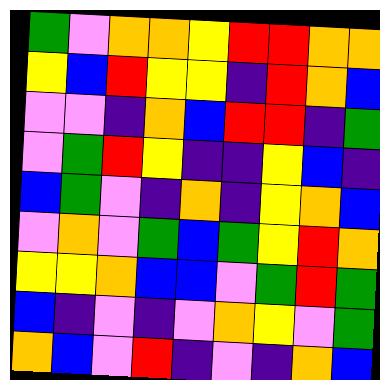[["green", "violet", "orange", "orange", "yellow", "red", "red", "orange", "orange"], ["yellow", "blue", "red", "yellow", "yellow", "indigo", "red", "orange", "blue"], ["violet", "violet", "indigo", "orange", "blue", "red", "red", "indigo", "green"], ["violet", "green", "red", "yellow", "indigo", "indigo", "yellow", "blue", "indigo"], ["blue", "green", "violet", "indigo", "orange", "indigo", "yellow", "orange", "blue"], ["violet", "orange", "violet", "green", "blue", "green", "yellow", "red", "orange"], ["yellow", "yellow", "orange", "blue", "blue", "violet", "green", "red", "green"], ["blue", "indigo", "violet", "indigo", "violet", "orange", "yellow", "violet", "green"], ["orange", "blue", "violet", "red", "indigo", "violet", "indigo", "orange", "blue"]]